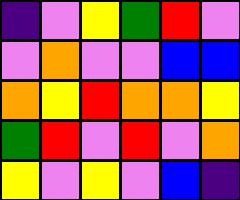[["indigo", "violet", "yellow", "green", "red", "violet"], ["violet", "orange", "violet", "violet", "blue", "blue"], ["orange", "yellow", "red", "orange", "orange", "yellow"], ["green", "red", "violet", "red", "violet", "orange"], ["yellow", "violet", "yellow", "violet", "blue", "indigo"]]